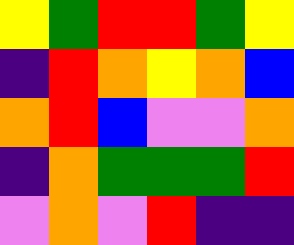[["yellow", "green", "red", "red", "green", "yellow"], ["indigo", "red", "orange", "yellow", "orange", "blue"], ["orange", "red", "blue", "violet", "violet", "orange"], ["indigo", "orange", "green", "green", "green", "red"], ["violet", "orange", "violet", "red", "indigo", "indigo"]]